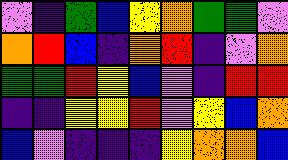[["violet", "indigo", "green", "blue", "yellow", "orange", "green", "green", "violet"], ["orange", "red", "blue", "indigo", "orange", "red", "indigo", "violet", "orange"], ["green", "green", "red", "yellow", "blue", "violet", "indigo", "red", "red"], ["indigo", "indigo", "yellow", "yellow", "red", "violet", "yellow", "blue", "orange"], ["blue", "violet", "indigo", "indigo", "indigo", "yellow", "orange", "orange", "blue"]]